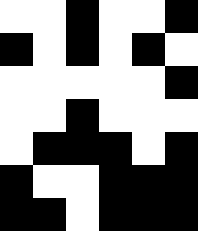[["white", "white", "black", "white", "white", "black"], ["black", "white", "black", "white", "black", "white"], ["white", "white", "white", "white", "white", "black"], ["white", "white", "black", "white", "white", "white"], ["white", "black", "black", "black", "white", "black"], ["black", "white", "white", "black", "black", "black"], ["black", "black", "white", "black", "black", "black"]]